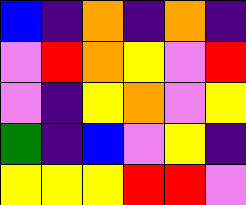[["blue", "indigo", "orange", "indigo", "orange", "indigo"], ["violet", "red", "orange", "yellow", "violet", "red"], ["violet", "indigo", "yellow", "orange", "violet", "yellow"], ["green", "indigo", "blue", "violet", "yellow", "indigo"], ["yellow", "yellow", "yellow", "red", "red", "violet"]]